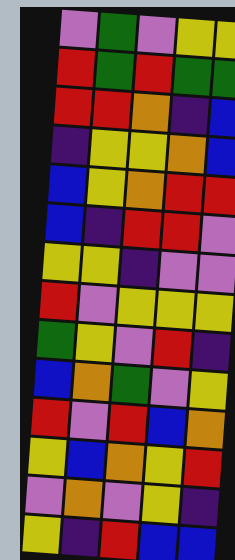[["violet", "green", "violet", "yellow", "yellow"], ["red", "green", "red", "green", "green"], ["red", "red", "orange", "indigo", "blue"], ["indigo", "yellow", "yellow", "orange", "blue"], ["blue", "yellow", "orange", "red", "red"], ["blue", "indigo", "red", "red", "violet"], ["yellow", "yellow", "indigo", "violet", "violet"], ["red", "violet", "yellow", "yellow", "yellow"], ["green", "yellow", "violet", "red", "indigo"], ["blue", "orange", "green", "violet", "yellow"], ["red", "violet", "red", "blue", "orange"], ["yellow", "blue", "orange", "yellow", "red"], ["violet", "orange", "violet", "yellow", "indigo"], ["yellow", "indigo", "red", "blue", "blue"]]